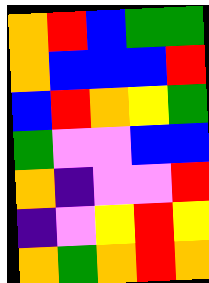[["orange", "red", "blue", "green", "green"], ["orange", "blue", "blue", "blue", "red"], ["blue", "red", "orange", "yellow", "green"], ["green", "violet", "violet", "blue", "blue"], ["orange", "indigo", "violet", "violet", "red"], ["indigo", "violet", "yellow", "red", "yellow"], ["orange", "green", "orange", "red", "orange"]]